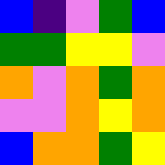[["blue", "indigo", "violet", "green", "blue"], ["green", "green", "yellow", "yellow", "violet"], ["orange", "violet", "orange", "green", "orange"], ["violet", "violet", "orange", "yellow", "orange"], ["blue", "orange", "orange", "green", "yellow"]]